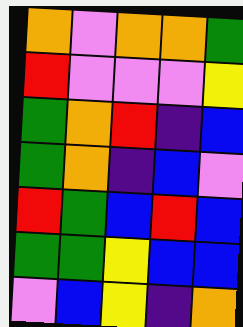[["orange", "violet", "orange", "orange", "green"], ["red", "violet", "violet", "violet", "yellow"], ["green", "orange", "red", "indigo", "blue"], ["green", "orange", "indigo", "blue", "violet"], ["red", "green", "blue", "red", "blue"], ["green", "green", "yellow", "blue", "blue"], ["violet", "blue", "yellow", "indigo", "orange"]]